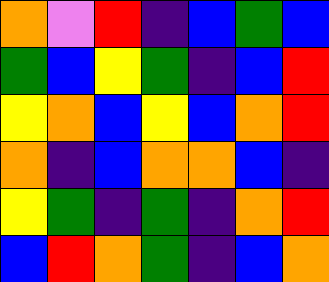[["orange", "violet", "red", "indigo", "blue", "green", "blue"], ["green", "blue", "yellow", "green", "indigo", "blue", "red"], ["yellow", "orange", "blue", "yellow", "blue", "orange", "red"], ["orange", "indigo", "blue", "orange", "orange", "blue", "indigo"], ["yellow", "green", "indigo", "green", "indigo", "orange", "red"], ["blue", "red", "orange", "green", "indigo", "blue", "orange"]]